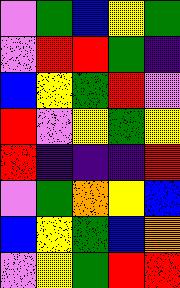[["violet", "green", "blue", "yellow", "green"], ["violet", "red", "red", "green", "indigo"], ["blue", "yellow", "green", "red", "violet"], ["red", "violet", "yellow", "green", "yellow"], ["red", "indigo", "indigo", "indigo", "red"], ["violet", "green", "orange", "yellow", "blue"], ["blue", "yellow", "green", "blue", "orange"], ["violet", "yellow", "green", "red", "red"]]